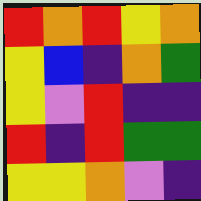[["red", "orange", "red", "yellow", "orange"], ["yellow", "blue", "indigo", "orange", "green"], ["yellow", "violet", "red", "indigo", "indigo"], ["red", "indigo", "red", "green", "green"], ["yellow", "yellow", "orange", "violet", "indigo"]]